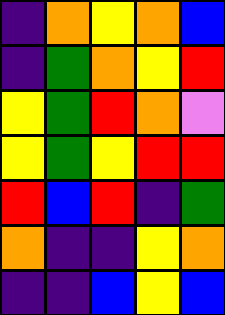[["indigo", "orange", "yellow", "orange", "blue"], ["indigo", "green", "orange", "yellow", "red"], ["yellow", "green", "red", "orange", "violet"], ["yellow", "green", "yellow", "red", "red"], ["red", "blue", "red", "indigo", "green"], ["orange", "indigo", "indigo", "yellow", "orange"], ["indigo", "indigo", "blue", "yellow", "blue"]]